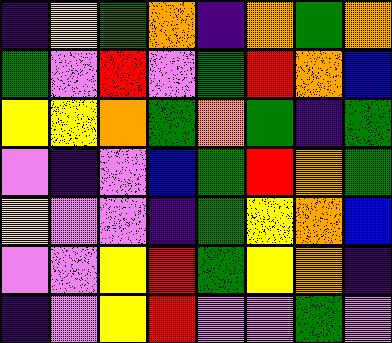[["indigo", "yellow", "green", "orange", "indigo", "orange", "green", "orange"], ["green", "violet", "red", "violet", "green", "red", "orange", "blue"], ["yellow", "yellow", "orange", "green", "orange", "green", "indigo", "green"], ["violet", "indigo", "violet", "blue", "green", "red", "orange", "green"], ["yellow", "violet", "violet", "indigo", "green", "yellow", "orange", "blue"], ["violet", "violet", "yellow", "red", "green", "yellow", "orange", "indigo"], ["indigo", "violet", "yellow", "red", "violet", "violet", "green", "violet"]]